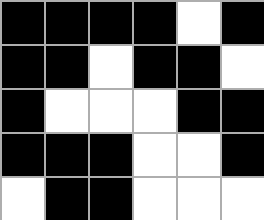[["black", "black", "black", "black", "white", "black"], ["black", "black", "white", "black", "black", "white"], ["black", "white", "white", "white", "black", "black"], ["black", "black", "black", "white", "white", "black"], ["white", "black", "black", "white", "white", "white"]]